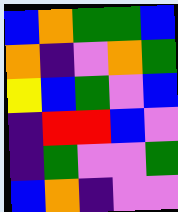[["blue", "orange", "green", "green", "blue"], ["orange", "indigo", "violet", "orange", "green"], ["yellow", "blue", "green", "violet", "blue"], ["indigo", "red", "red", "blue", "violet"], ["indigo", "green", "violet", "violet", "green"], ["blue", "orange", "indigo", "violet", "violet"]]